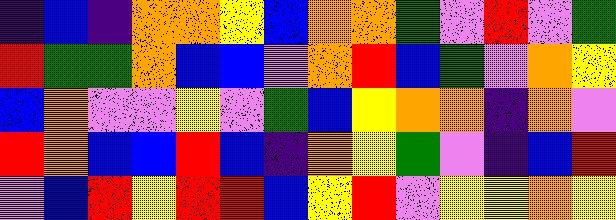[["indigo", "blue", "indigo", "orange", "orange", "yellow", "blue", "orange", "orange", "green", "violet", "red", "violet", "green"], ["red", "green", "green", "orange", "blue", "blue", "violet", "orange", "red", "blue", "green", "violet", "orange", "yellow"], ["blue", "orange", "violet", "violet", "yellow", "violet", "green", "blue", "yellow", "orange", "orange", "indigo", "orange", "violet"], ["red", "orange", "blue", "blue", "red", "blue", "indigo", "orange", "yellow", "green", "violet", "indigo", "blue", "red"], ["violet", "blue", "red", "yellow", "red", "red", "blue", "yellow", "red", "violet", "yellow", "yellow", "orange", "yellow"]]